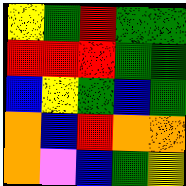[["yellow", "green", "red", "green", "green"], ["red", "red", "red", "green", "green"], ["blue", "yellow", "green", "blue", "green"], ["orange", "blue", "red", "orange", "orange"], ["orange", "violet", "blue", "green", "yellow"]]